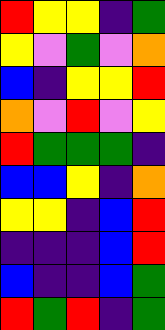[["red", "yellow", "yellow", "indigo", "green"], ["yellow", "violet", "green", "violet", "orange"], ["blue", "indigo", "yellow", "yellow", "red"], ["orange", "violet", "red", "violet", "yellow"], ["red", "green", "green", "green", "indigo"], ["blue", "blue", "yellow", "indigo", "orange"], ["yellow", "yellow", "indigo", "blue", "red"], ["indigo", "indigo", "indigo", "blue", "red"], ["blue", "indigo", "indigo", "blue", "green"], ["red", "green", "red", "indigo", "green"]]